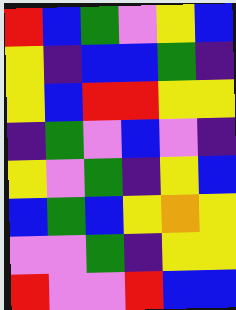[["red", "blue", "green", "violet", "yellow", "blue"], ["yellow", "indigo", "blue", "blue", "green", "indigo"], ["yellow", "blue", "red", "red", "yellow", "yellow"], ["indigo", "green", "violet", "blue", "violet", "indigo"], ["yellow", "violet", "green", "indigo", "yellow", "blue"], ["blue", "green", "blue", "yellow", "orange", "yellow"], ["violet", "violet", "green", "indigo", "yellow", "yellow"], ["red", "violet", "violet", "red", "blue", "blue"]]